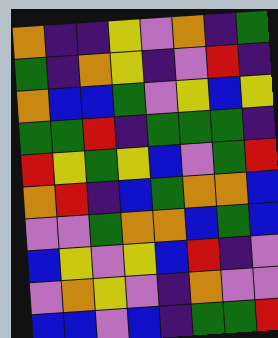[["orange", "indigo", "indigo", "yellow", "violet", "orange", "indigo", "green"], ["green", "indigo", "orange", "yellow", "indigo", "violet", "red", "indigo"], ["orange", "blue", "blue", "green", "violet", "yellow", "blue", "yellow"], ["green", "green", "red", "indigo", "green", "green", "green", "indigo"], ["red", "yellow", "green", "yellow", "blue", "violet", "green", "red"], ["orange", "red", "indigo", "blue", "green", "orange", "orange", "blue"], ["violet", "violet", "green", "orange", "orange", "blue", "green", "blue"], ["blue", "yellow", "violet", "yellow", "blue", "red", "indigo", "violet"], ["violet", "orange", "yellow", "violet", "indigo", "orange", "violet", "violet"], ["blue", "blue", "violet", "blue", "indigo", "green", "green", "red"]]